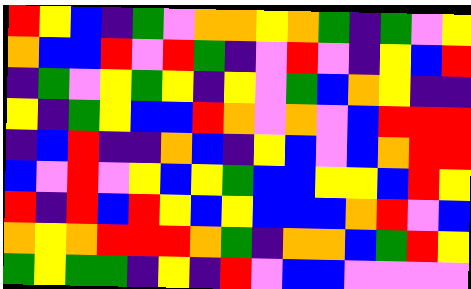[["red", "yellow", "blue", "indigo", "green", "violet", "orange", "orange", "yellow", "orange", "green", "indigo", "green", "violet", "yellow"], ["orange", "blue", "blue", "red", "violet", "red", "green", "indigo", "violet", "red", "violet", "indigo", "yellow", "blue", "red"], ["indigo", "green", "violet", "yellow", "green", "yellow", "indigo", "yellow", "violet", "green", "blue", "orange", "yellow", "indigo", "indigo"], ["yellow", "indigo", "green", "yellow", "blue", "blue", "red", "orange", "violet", "orange", "violet", "blue", "red", "red", "red"], ["indigo", "blue", "red", "indigo", "indigo", "orange", "blue", "indigo", "yellow", "blue", "violet", "blue", "orange", "red", "red"], ["blue", "violet", "red", "violet", "yellow", "blue", "yellow", "green", "blue", "blue", "yellow", "yellow", "blue", "red", "yellow"], ["red", "indigo", "red", "blue", "red", "yellow", "blue", "yellow", "blue", "blue", "blue", "orange", "red", "violet", "blue"], ["orange", "yellow", "orange", "red", "red", "red", "orange", "green", "indigo", "orange", "orange", "blue", "green", "red", "yellow"], ["green", "yellow", "green", "green", "indigo", "yellow", "indigo", "red", "violet", "blue", "blue", "violet", "violet", "violet", "violet"]]